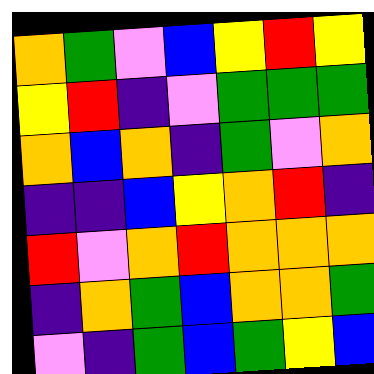[["orange", "green", "violet", "blue", "yellow", "red", "yellow"], ["yellow", "red", "indigo", "violet", "green", "green", "green"], ["orange", "blue", "orange", "indigo", "green", "violet", "orange"], ["indigo", "indigo", "blue", "yellow", "orange", "red", "indigo"], ["red", "violet", "orange", "red", "orange", "orange", "orange"], ["indigo", "orange", "green", "blue", "orange", "orange", "green"], ["violet", "indigo", "green", "blue", "green", "yellow", "blue"]]